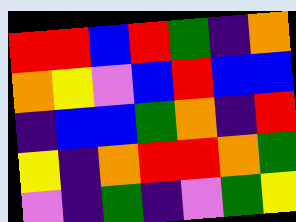[["red", "red", "blue", "red", "green", "indigo", "orange"], ["orange", "yellow", "violet", "blue", "red", "blue", "blue"], ["indigo", "blue", "blue", "green", "orange", "indigo", "red"], ["yellow", "indigo", "orange", "red", "red", "orange", "green"], ["violet", "indigo", "green", "indigo", "violet", "green", "yellow"]]